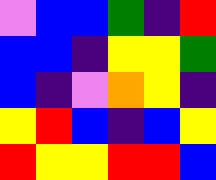[["violet", "blue", "blue", "green", "indigo", "red"], ["blue", "blue", "indigo", "yellow", "yellow", "green"], ["blue", "indigo", "violet", "orange", "yellow", "indigo"], ["yellow", "red", "blue", "indigo", "blue", "yellow"], ["red", "yellow", "yellow", "red", "red", "blue"]]